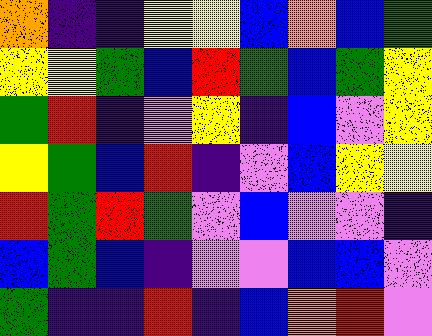[["orange", "indigo", "indigo", "yellow", "yellow", "blue", "orange", "blue", "green"], ["yellow", "yellow", "green", "blue", "red", "green", "blue", "green", "yellow"], ["green", "red", "indigo", "violet", "yellow", "indigo", "blue", "violet", "yellow"], ["yellow", "green", "blue", "red", "indigo", "violet", "blue", "yellow", "yellow"], ["red", "green", "red", "green", "violet", "blue", "violet", "violet", "indigo"], ["blue", "green", "blue", "indigo", "violet", "violet", "blue", "blue", "violet"], ["green", "indigo", "indigo", "red", "indigo", "blue", "orange", "red", "violet"]]